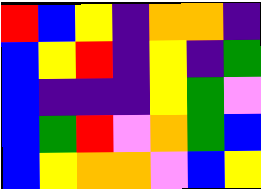[["red", "blue", "yellow", "indigo", "orange", "orange", "indigo"], ["blue", "yellow", "red", "indigo", "yellow", "indigo", "green"], ["blue", "indigo", "indigo", "indigo", "yellow", "green", "violet"], ["blue", "green", "red", "violet", "orange", "green", "blue"], ["blue", "yellow", "orange", "orange", "violet", "blue", "yellow"]]